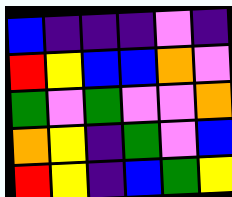[["blue", "indigo", "indigo", "indigo", "violet", "indigo"], ["red", "yellow", "blue", "blue", "orange", "violet"], ["green", "violet", "green", "violet", "violet", "orange"], ["orange", "yellow", "indigo", "green", "violet", "blue"], ["red", "yellow", "indigo", "blue", "green", "yellow"]]